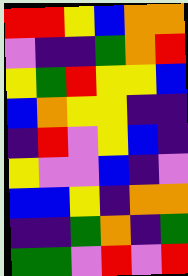[["red", "red", "yellow", "blue", "orange", "orange"], ["violet", "indigo", "indigo", "green", "orange", "red"], ["yellow", "green", "red", "yellow", "yellow", "blue"], ["blue", "orange", "yellow", "yellow", "indigo", "indigo"], ["indigo", "red", "violet", "yellow", "blue", "indigo"], ["yellow", "violet", "violet", "blue", "indigo", "violet"], ["blue", "blue", "yellow", "indigo", "orange", "orange"], ["indigo", "indigo", "green", "orange", "indigo", "green"], ["green", "green", "violet", "red", "violet", "red"]]